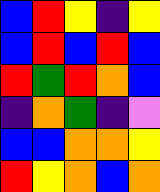[["blue", "red", "yellow", "indigo", "yellow"], ["blue", "red", "blue", "red", "blue"], ["red", "green", "red", "orange", "blue"], ["indigo", "orange", "green", "indigo", "violet"], ["blue", "blue", "orange", "orange", "yellow"], ["red", "yellow", "orange", "blue", "orange"]]